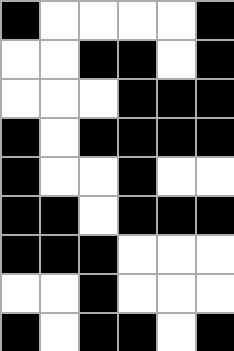[["black", "white", "white", "white", "white", "black"], ["white", "white", "black", "black", "white", "black"], ["white", "white", "white", "black", "black", "black"], ["black", "white", "black", "black", "black", "black"], ["black", "white", "white", "black", "white", "white"], ["black", "black", "white", "black", "black", "black"], ["black", "black", "black", "white", "white", "white"], ["white", "white", "black", "white", "white", "white"], ["black", "white", "black", "black", "white", "black"]]